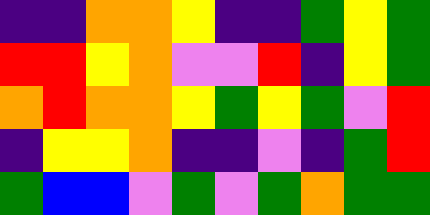[["indigo", "indigo", "orange", "orange", "yellow", "indigo", "indigo", "green", "yellow", "green"], ["red", "red", "yellow", "orange", "violet", "violet", "red", "indigo", "yellow", "green"], ["orange", "red", "orange", "orange", "yellow", "green", "yellow", "green", "violet", "red"], ["indigo", "yellow", "yellow", "orange", "indigo", "indigo", "violet", "indigo", "green", "red"], ["green", "blue", "blue", "violet", "green", "violet", "green", "orange", "green", "green"]]